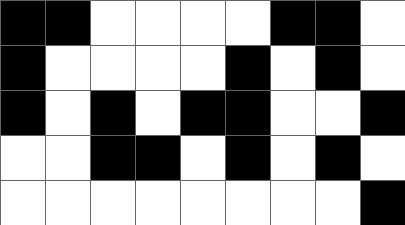[["black", "black", "white", "white", "white", "white", "black", "black", "white"], ["black", "white", "white", "white", "white", "black", "white", "black", "white"], ["black", "white", "black", "white", "black", "black", "white", "white", "black"], ["white", "white", "black", "black", "white", "black", "white", "black", "white"], ["white", "white", "white", "white", "white", "white", "white", "white", "black"]]